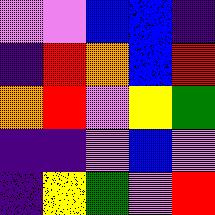[["violet", "violet", "blue", "blue", "indigo"], ["indigo", "red", "orange", "blue", "red"], ["orange", "red", "violet", "yellow", "green"], ["indigo", "indigo", "violet", "blue", "violet"], ["indigo", "yellow", "green", "violet", "red"]]